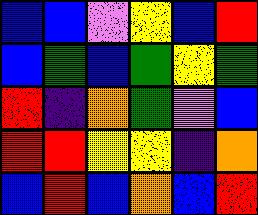[["blue", "blue", "violet", "yellow", "blue", "red"], ["blue", "green", "blue", "green", "yellow", "green"], ["red", "indigo", "orange", "green", "violet", "blue"], ["red", "red", "yellow", "yellow", "indigo", "orange"], ["blue", "red", "blue", "orange", "blue", "red"]]